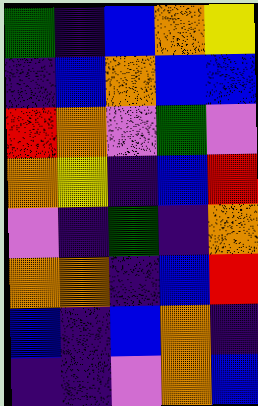[["green", "indigo", "blue", "orange", "yellow"], ["indigo", "blue", "orange", "blue", "blue"], ["red", "orange", "violet", "green", "violet"], ["orange", "yellow", "indigo", "blue", "red"], ["violet", "indigo", "green", "indigo", "orange"], ["orange", "orange", "indigo", "blue", "red"], ["blue", "indigo", "blue", "orange", "indigo"], ["indigo", "indigo", "violet", "orange", "blue"]]